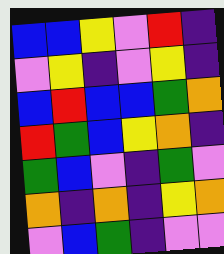[["blue", "blue", "yellow", "violet", "red", "indigo"], ["violet", "yellow", "indigo", "violet", "yellow", "indigo"], ["blue", "red", "blue", "blue", "green", "orange"], ["red", "green", "blue", "yellow", "orange", "indigo"], ["green", "blue", "violet", "indigo", "green", "violet"], ["orange", "indigo", "orange", "indigo", "yellow", "orange"], ["violet", "blue", "green", "indigo", "violet", "violet"]]